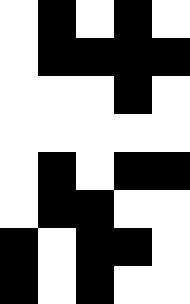[["white", "black", "white", "black", "white"], ["white", "black", "black", "black", "black"], ["white", "white", "white", "black", "white"], ["white", "white", "white", "white", "white"], ["white", "black", "white", "black", "black"], ["white", "black", "black", "white", "white"], ["black", "white", "black", "black", "white"], ["black", "white", "black", "white", "white"]]